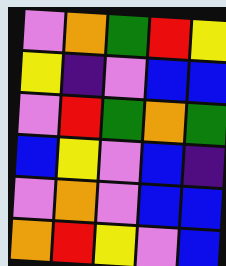[["violet", "orange", "green", "red", "yellow"], ["yellow", "indigo", "violet", "blue", "blue"], ["violet", "red", "green", "orange", "green"], ["blue", "yellow", "violet", "blue", "indigo"], ["violet", "orange", "violet", "blue", "blue"], ["orange", "red", "yellow", "violet", "blue"]]